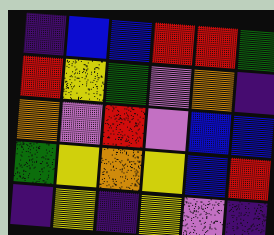[["indigo", "blue", "blue", "red", "red", "green"], ["red", "yellow", "green", "violet", "orange", "indigo"], ["orange", "violet", "red", "violet", "blue", "blue"], ["green", "yellow", "orange", "yellow", "blue", "red"], ["indigo", "yellow", "indigo", "yellow", "violet", "indigo"]]